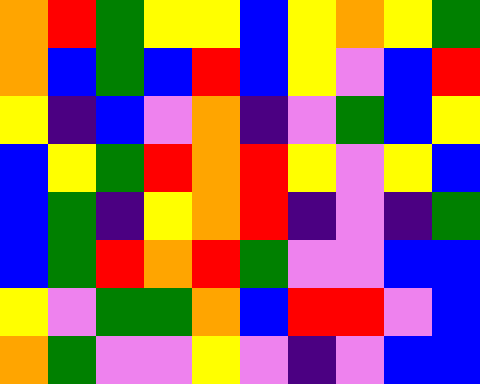[["orange", "red", "green", "yellow", "yellow", "blue", "yellow", "orange", "yellow", "green"], ["orange", "blue", "green", "blue", "red", "blue", "yellow", "violet", "blue", "red"], ["yellow", "indigo", "blue", "violet", "orange", "indigo", "violet", "green", "blue", "yellow"], ["blue", "yellow", "green", "red", "orange", "red", "yellow", "violet", "yellow", "blue"], ["blue", "green", "indigo", "yellow", "orange", "red", "indigo", "violet", "indigo", "green"], ["blue", "green", "red", "orange", "red", "green", "violet", "violet", "blue", "blue"], ["yellow", "violet", "green", "green", "orange", "blue", "red", "red", "violet", "blue"], ["orange", "green", "violet", "violet", "yellow", "violet", "indigo", "violet", "blue", "blue"]]